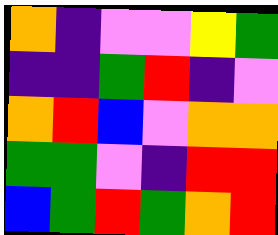[["orange", "indigo", "violet", "violet", "yellow", "green"], ["indigo", "indigo", "green", "red", "indigo", "violet"], ["orange", "red", "blue", "violet", "orange", "orange"], ["green", "green", "violet", "indigo", "red", "red"], ["blue", "green", "red", "green", "orange", "red"]]